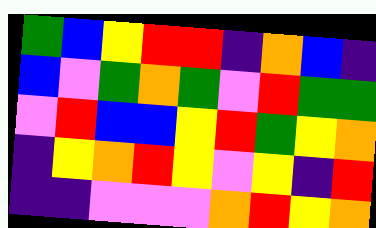[["green", "blue", "yellow", "red", "red", "indigo", "orange", "blue", "indigo"], ["blue", "violet", "green", "orange", "green", "violet", "red", "green", "green"], ["violet", "red", "blue", "blue", "yellow", "red", "green", "yellow", "orange"], ["indigo", "yellow", "orange", "red", "yellow", "violet", "yellow", "indigo", "red"], ["indigo", "indigo", "violet", "violet", "violet", "orange", "red", "yellow", "orange"]]